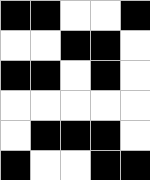[["black", "black", "white", "white", "black"], ["white", "white", "black", "black", "white"], ["black", "black", "white", "black", "white"], ["white", "white", "white", "white", "white"], ["white", "black", "black", "black", "white"], ["black", "white", "white", "black", "black"]]